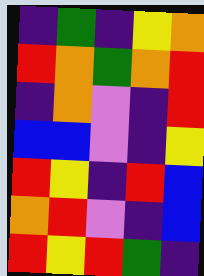[["indigo", "green", "indigo", "yellow", "orange"], ["red", "orange", "green", "orange", "red"], ["indigo", "orange", "violet", "indigo", "red"], ["blue", "blue", "violet", "indigo", "yellow"], ["red", "yellow", "indigo", "red", "blue"], ["orange", "red", "violet", "indigo", "blue"], ["red", "yellow", "red", "green", "indigo"]]